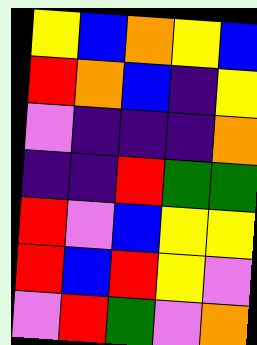[["yellow", "blue", "orange", "yellow", "blue"], ["red", "orange", "blue", "indigo", "yellow"], ["violet", "indigo", "indigo", "indigo", "orange"], ["indigo", "indigo", "red", "green", "green"], ["red", "violet", "blue", "yellow", "yellow"], ["red", "blue", "red", "yellow", "violet"], ["violet", "red", "green", "violet", "orange"]]